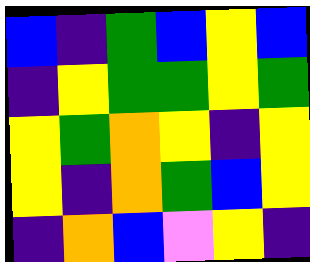[["blue", "indigo", "green", "blue", "yellow", "blue"], ["indigo", "yellow", "green", "green", "yellow", "green"], ["yellow", "green", "orange", "yellow", "indigo", "yellow"], ["yellow", "indigo", "orange", "green", "blue", "yellow"], ["indigo", "orange", "blue", "violet", "yellow", "indigo"]]